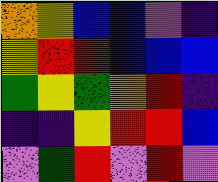[["orange", "yellow", "blue", "blue", "violet", "indigo"], ["yellow", "red", "red", "blue", "blue", "blue"], ["green", "yellow", "green", "orange", "red", "indigo"], ["indigo", "indigo", "yellow", "red", "red", "blue"], ["violet", "green", "red", "violet", "red", "violet"]]